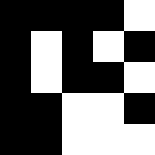[["black", "black", "black", "black", "white"], ["black", "white", "black", "white", "black"], ["black", "white", "black", "black", "white"], ["black", "black", "white", "white", "black"], ["black", "black", "white", "white", "white"]]